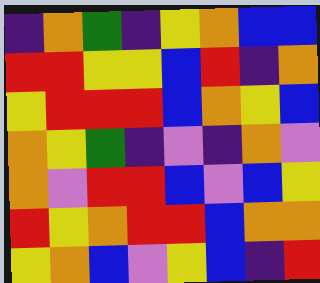[["indigo", "orange", "green", "indigo", "yellow", "orange", "blue", "blue"], ["red", "red", "yellow", "yellow", "blue", "red", "indigo", "orange"], ["yellow", "red", "red", "red", "blue", "orange", "yellow", "blue"], ["orange", "yellow", "green", "indigo", "violet", "indigo", "orange", "violet"], ["orange", "violet", "red", "red", "blue", "violet", "blue", "yellow"], ["red", "yellow", "orange", "red", "red", "blue", "orange", "orange"], ["yellow", "orange", "blue", "violet", "yellow", "blue", "indigo", "red"]]